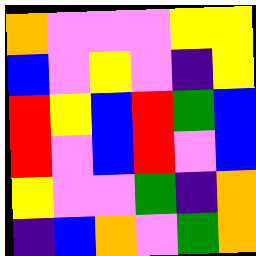[["orange", "violet", "violet", "violet", "yellow", "yellow"], ["blue", "violet", "yellow", "violet", "indigo", "yellow"], ["red", "yellow", "blue", "red", "green", "blue"], ["red", "violet", "blue", "red", "violet", "blue"], ["yellow", "violet", "violet", "green", "indigo", "orange"], ["indigo", "blue", "orange", "violet", "green", "orange"]]